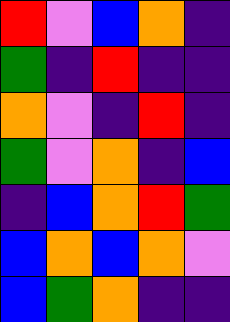[["red", "violet", "blue", "orange", "indigo"], ["green", "indigo", "red", "indigo", "indigo"], ["orange", "violet", "indigo", "red", "indigo"], ["green", "violet", "orange", "indigo", "blue"], ["indigo", "blue", "orange", "red", "green"], ["blue", "orange", "blue", "orange", "violet"], ["blue", "green", "orange", "indigo", "indigo"]]